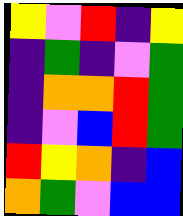[["yellow", "violet", "red", "indigo", "yellow"], ["indigo", "green", "indigo", "violet", "green"], ["indigo", "orange", "orange", "red", "green"], ["indigo", "violet", "blue", "red", "green"], ["red", "yellow", "orange", "indigo", "blue"], ["orange", "green", "violet", "blue", "blue"]]